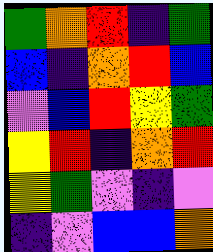[["green", "orange", "red", "indigo", "green"], ["blue", "indigo", "orange", "red", "blue"], ["violet", "blue", "red", "yellow", "green"], ["yellow", "red", "indigo", "orange", "red"], ["yellow", "green", "violet", "indigo", "violet"], ["indigo", "violet", "blue", "blue", "orange"]]